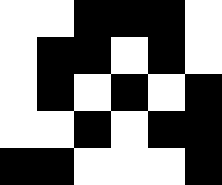[["white", "white", "black", "black", "black", "white"], ["white", "black", "black", "white", "black", "white"], ["white", "black", "white", "black", "white", "black"], ["white", "white", "black", "white", "black", "black"], ["black", "black", "white", "white", "white", "black"]]